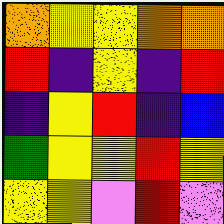[["orange", "yellow", "yellow", "orange", "orange"], ["red", "indigo", "yellow", "indigo", "red"], ["indigo", "yellow", "red", "indigo", "blue"], ["green", "yellow", "yellow", "red", "yellow"], ["yellow", "yellow", "violet", "red", "violet"]]